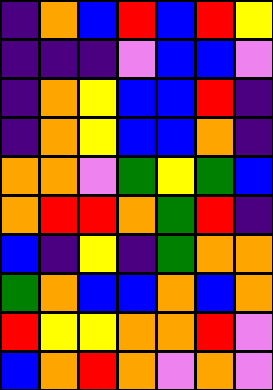[["indigo", "orange", "blue", "red", "blue", "red", "yellow"], ["indigo", "indigo", "indigo", "violet", "blue", "blue", "violet"], ["indigo", "orange", "yellow", "blue", "blue", "red", "indigo"], ["indigo", "orange", "yellow", "blue", "blue", "orange", "indigo"], ["orange", "orange", "violet", "green", "yellow", "green", "blue"], ["orange", "red", "red", "orange", "green", "red", "indigo"], ["blue", "indigo", "yellow", "indigo", "green", "orange", "orange"], ["green", "orange", "blue", "blue", "orange", "blue", "orange"], ["red", "yellow", "yellow", "orange", "orange", "red", "violet"], ["blue", "orange", "red", "orange", "violet", "orange", "violet"]]